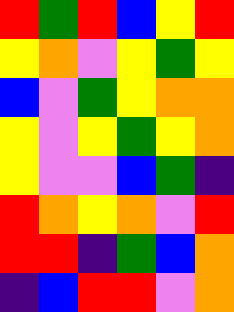[["red", "green", "red", "blue", "yellow", "red"], ["yellow", "orange", "violet", "yellow", "green", "yellow"], ["blue", "violet", "green", "yellow", "orange", "orange"], ["yellow", "violet", "yellow", "green", "yellow", "orange"], ["yellow", "violet", "violet", "blue", "green", "indigo"], ["red", "orange", "yellow", "orange", "violet", "red"], ["red", "red", "indigo", "green", "blue", "orange"], ["indigo", "blue", "red", "red", "violet", "orange"]]